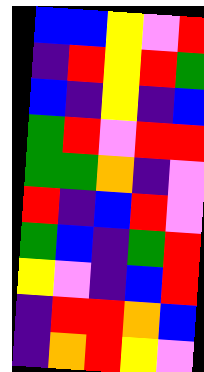[["blue", "blue", "yellow", "violet", "red"], ["indigo", "red", "yellow", "red", "green"], ["blue", "indigo", "yellow", "indigo", "blue"], ["green", "red", "violet", "red", "red"], ["green", "green", "orange", "indigo", "violet"], ["red", "indigo", "blue", "red", "violet"], ["green", "blue", "indigo", "green", "red"], ["yellow", "violet", "indigo", "blue", "red"], ["indigo", "red", "red", "orange", "blue"], ["indigo", "orange", "red", "yellow", "violet"]]